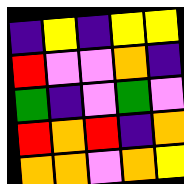[["indigo", "yellow", "indigo", "yellow", "yellow"], ["red", "violet", "violet", "orange", "indigo"], ["green", "indigo", "violet", "green", "violet"], ["red", "orange", "red", "indigo", "orange"], ["orange", "orange", "violet", "orange", "yellow"]]